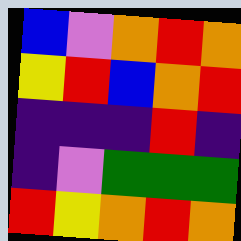[["blue", "violet", "orange", "red", "orange"], ["yellow", "red", "blue", "orange", "red"], ["indigo", "indigo", "indigo", "red", "indigo"], ["indigo", "violet", "green", "green", "green"], ["red", "yellow", "orange", "red", "orange"]]